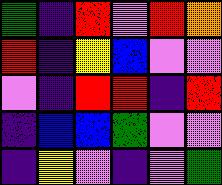[["green", "indigo", "red", "violet", "red", "orange"], ["red", "indigo", "yellow", "blue", "violet", "violet"], ["violet", "indigo", "red", "red", "indigo", "red"], ["indigo", "blue", "blue", "green", "violet", "violet"], ["indigo", "yellow", "violet", "indigo", "violet", "green"]]